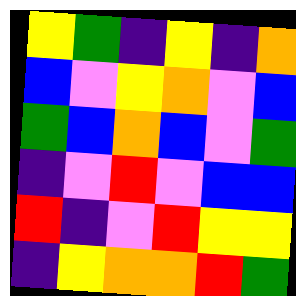[["yellow", "green", "indigo", "yellow", "indigo", "orange"], ["blue", "violet", "yellow", "orange", "violet", "blue"], ["green", "blue", "orange", "blue", "violet", "green"], ["indigo", "violet", "red", "violet", "blue", "blue"], ["red", "indigo", "violet", "red", "yellow", "yellow"], ["indigo", "yellow", "orange", "orange", "red", "green"]]